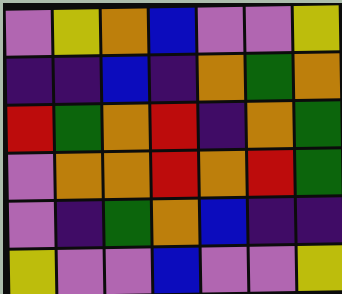[["violet", "yellow", "orange", "blue", "violet", "violet", "yellow"], ["indigo", "indigo", "blue", "indigo", "orange", "green", "orange"], ["red", "green", "orange", "red", "indigo", "orange", "green"], ["violet", "orange", "orange", "red", "orange", "red", "green"], ["violet", "indigo", "green", "orange", "blue", "indigo", "indigo"], ["yellow", "violet", "violet", "blue", "violet", "violet", "yellow"]]